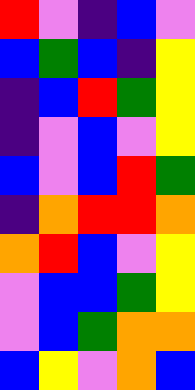[["red", "violet", "indigo", "blue", "violet"], ["blue", "green", "blue", "indigo", "yellow"], ["indigo", "blue", "red", "green", "yellow"], ["indigo", "violet", "blue", "violet", "yellow"], ["blue", "violet", "blue", "red", "green"], ["indigo", "orange", "red", "red", "orange"], ["orange", "red", "blue", "violet", "yellow"], ["violet", "blue", "blue", "green", "yellow"], ["violet", "blue", "green", "orange", "orange"], ["blue", "yellow", "violet", "orange", "blue"]]